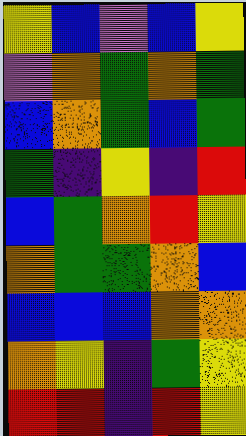[["yellow", "blue", "violet", "blue", "yellow"], ["violet", "orange", "green", "orange", "green"], ["blue", "orange", "green", "blue", "green"], ["green", "indigo", "yellow", "indigo", "red"], ["blue", "green", "orange", "red", "yellow"], ["orange", "green", "green", "orange", "blue"], ["blue", "blue", "blue", "orange", "orange"], ["orange", "yellow", "indigo", "green", "yellow"], ["red", "red", "indigo", "red", "yellow"]]